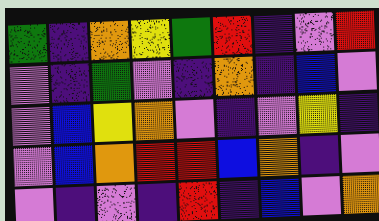[["green", "indigo", "orange", "yellow", "green", "red", "indigo", "violet", "red"], ["violet", "indigo", "green", "violet", "indigo", "orange", "indigo", "blue", "violet"], ["violet", "blue", "yellow", "orange", "violet", "indigo", "violet", "yellow", "indigo"], ["violet", "blue", "orange", "red", "red", "blue", "orange", "indigo", "violet"], ["violet", "indigo", "violet", "indigo", "red", "indigo", "blue", "violet", "orange"]]